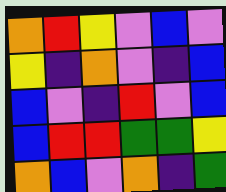[["orange", "red", "yellow", "violet", "blue", "violet"], ["yellow", "indigo", "orange", "violet", "indigo", "blue"], ["blue", "violet", "indigo", "red", "violet", "blue"], ["blue", "red", "red", "green", "green", "yellow"], ["orange", "blue", "violet", "orange", "indigo", "green"]]